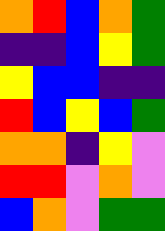[["orange", "red", "blue", "orange", "green"], ["indigo", "indigo", "blue", "yellow", "green"], ["yellow", "blue", "blue", "indigo", "indigo"], ["red", "blue", "yellow", "blue", "green"], ["orange", "orange", "indigo", "yellow", "violet"], ["red", "red", "violet", "orange", "violet"], ["blue", "orange", "violet", "green", "green"]]